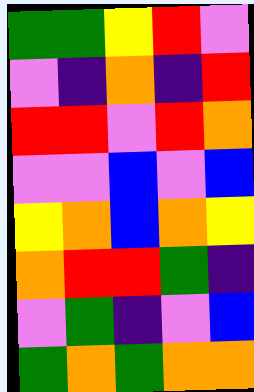[["green", "green", "yellow", "red", "violet"], ["violet", "indigo", "orange", "indigo", "red"], ["red", "red", "violet", "red", "orange"], ["violet", "violet", "blue", "violet", "blue"], ["yellow", "orange", "blue", "orange", "yellow"], ["orange", "red", "red", "green", "indigo"], ["violet", "green", "indigo", "violet", "blue"], ["green", "orange", "green", "orange", "orange"]]